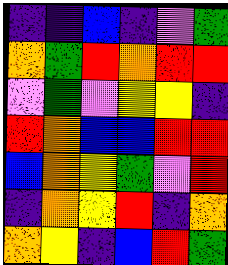[["indigo", "indigo", "blue", "indigo", "violet", "green"], ["orange", "green", "red", "orange", "red", "red"], ["violet", "green", "violet", "yellow", "yellow", "indigo"], ["red", "orange", "blue", "blue", "red", "red"], ["blue", "orange", "yellow", "green", "violet", "red"], ["indigo", "orange", "yellow", "red", "indigo", "orange"], ["orange", "yellow", "indigo", "blue", "red", "green"]]